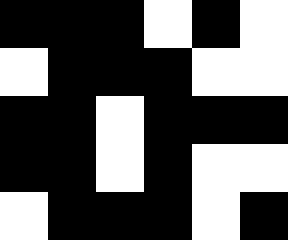[["black", "black", "black", "white", "black", "white"], ["white", "black", "black", "black", "white", "white"], ["black", "black", "white", "black", "black", "black"], ["black", "black", "white", "black", "white", "white"], ["white", "black", "black", "black", "white", "black"]]